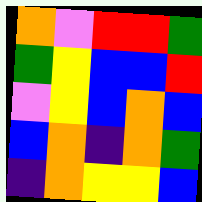[["orange", "violet", "red", "red", "green"], ["green", "yellow", "blue", "blue", "red"], ["violet", "yellow", "blue", "orange", "blue"], ["blue", "orange", "indigo", "orange", "green"], ["indigo", "orange", "yellow", "yellow", "blue"]]